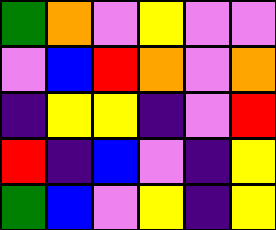[["green", "orange", "violet", "yellow", "violet", "violet"], ["violet", "blue", "red", "orange", "violet", "orange"], ["indigo", "yellow", "yellow", "indigo", "violet", "red"], ["red", "indigo", "blue", "violet", "indigo", "yellow"], ["green", "blue", "violet", "yellow", "indigo", "yellow"]]